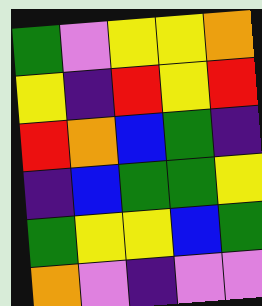[["green", "violet", "yellow", "yellow", "orange"], ["yellow", "indigo", "red", "yellow", "red"], ["red", "orange", "blue", "green", "indigo"], ["indigo", "blue", "green", "green", "yellow"], ["green", "yellow", "yellow", "blue", "green"], ["orange", "violet", "indigo", "violet", "violet"]]